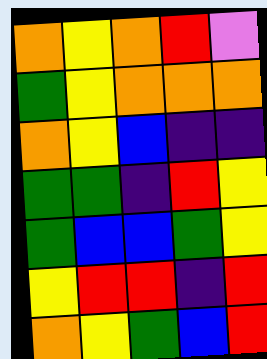[["orange", "yellow", "orange", "red", "violet"], ["green", "yellow", "orange", "orange", "orange"], ["orange", "yellow", "blue", "indigo", "indigo"], ["green", "green", "indigo", "red", "yellow"], ["green", "blue", "blue", "green", "yellow"], ["yellow", "red", "red", "indigo", "red"], ["orange", "yellow", "green", "blue", "red"]]